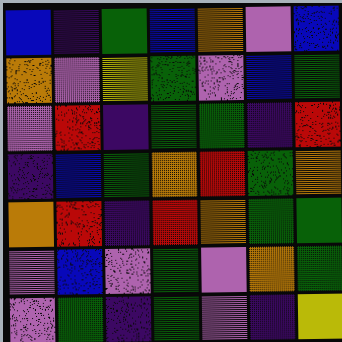[["blue", "indigo", "green", "blue", "orange", "violet", "blue"], ["orange", "violet", "yellow", "green", "violet", "blue", "green"], ["violet", "red", "indigo", "green", "green", "indigo", "red"], ["indigo", "blue", "green", "orange", "red", "green", "orange"], ["orange", "red", "indigo", "red", "orange", "green", "green"], ["violet", "blue", "violet", "green", "violet", "orange", "green"], ["violet", "green", "indigo", "green", "violet", "indigo", "yellow"]]